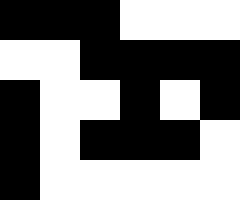[["black", "black", "black", "white", "white", "white"], ["white", "white", "black", "black", "black", "black"], ["black", "white", "white", "black", "white", "black"], ["black", "white", "black", "black", "black", "white"], ["black", "white", "white", "white", "white", "white"]]